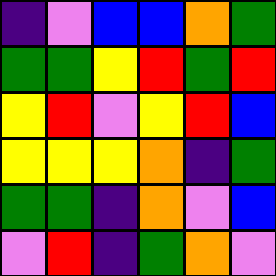[["indigo", "violet", "blue", "blue", "orange", "green"], ["green", "green", "yellow", "red", "green", "red"], ["yellow", "red", "violet", "yellow", "red", "blue"], ["yellow", "yellow", "yellow", "orange", "indigo", "green"], ["green", "green", "indigo", "orange", "violet", "blue"], ["violet", "red", "indigo", "green", "orange", "violet"]]